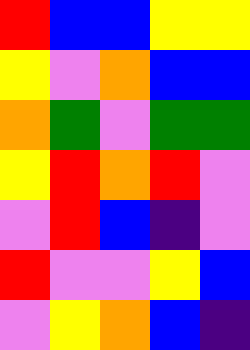[["red", "blue", "blue", "yellow", "yellow"], ["yellow", "violet", "orange", "blue", "blue"], ["orange", "green", "violet", "green", "green"], ["yellow", "red", "orange", "red", "violet"], ["violet", "red", "blue", "indigo", "violet"], ["red", "violet", "violet", "yellow", "blue"], ["violet", "yellow", "orange", "blue", "indigo"]]